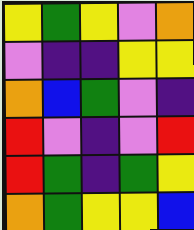[["yellow", "green", "yellow", "violet", "orange"], ["violet", "indigo", "indigo", "yellow", "yellow"], ["orange", "blue", "green", "violet", "indigo"], ["red", "violet", "indigo", "violet", "red"], ["red", "green", "indigo", "green", "yellow"], ["orange", "green", "yellow", "yellow", "blue"]]